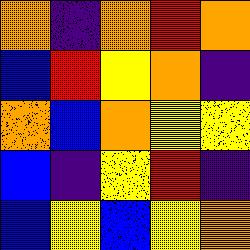[["orange", "indigo", "orange", "red", "orange"], ["blue", "red", "yellow", "orange", "indigo"], ["orange", "blue", "orange", "yellow", "yellow"], ["blue", "indigo", "yellow", "red", "indigo"], ["blue", "yellow", "blue", "yellow", "orange"]]